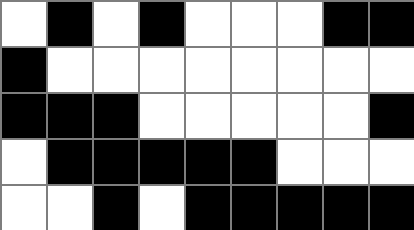[["white", "black", "white", "black", "white", "white", "white", "black", "black"], ["black", "white", "white", "white", "white", "white", "white", "white", "white"], ["black", "black", "black", "white", "white", "white", "white", "white", "black"], ["white", "black", "black", "black", "black", "black", "white", "white", "white"], ["white", "white", "black", "white", "black", "black", "black", "black", "black"]]